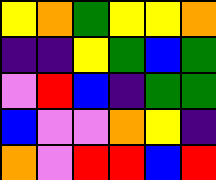[["yellow", "orange", "green", "yellow", "yellow", "orange"], ["indigo", "indigo", "yellow", "green", "blue", "green"], ["violet", "red", "blue", "indigo", "green", "green"], ["blue", "violet", "violet", "orange", "yellow", "indigo"], ["orange", "violet", "red", "red", "blue", "red"]]